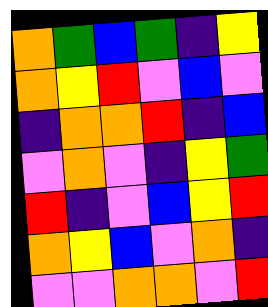[["orange", "green", "blue", "green", "indigo", "yellow"], ["orange", "yellow", "red", "violet", "blue", "violet"], ["indigo", "orange", "orange", "red", "indigo", "blue"], ["violet", "orange", "violet", "indigo", "yellow", "green"], ["red", "indigo", "violet", "blue", "yellow", "red"], ["orange", "yellow", "blue", "violet", "orange", "indigo"], ["violet", "violet", "orange", "orange", "violet", "red"]]